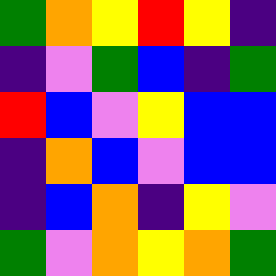[["green", "orange", "yellow", "red", "yellow", "indigo"], ["indigo", "violet", "green", "blue", "indigo", "green"], ["red", "blue", "violet", "yellow", "blue", "blue"], ["indigo", "orange", "blue", "violet", "blue", "blue"], ["indigo", "blue", "orange", "indigo", "yellow", "violet"], ["green", "violet", "orange", "yellow", "orange", "green"]]